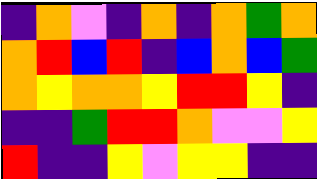[["indigo", "orange", "violet", "indigo", "orange", "indigo", "orange", "green", "orange"], ["orange", "red", "blue", "red", "indigo", "blue", "orange", "blue", "green"], ["orange", "yellow", "orange", "orange", "yellow", "red", "red", "yellow", "indigo"], ["indigo", "indigo", "green", "red", "red", "orange", "violet", "violet", "yellow"], ["red", "indigo", "indigo", "yellow", "violet", "yellow", "yellow", "indigo", "indigo"]]